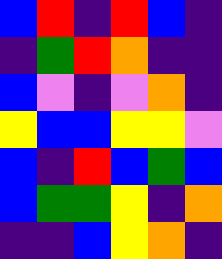[["blue", "red", "indigo", "red", "blue", "indigo"], ["indigo", "green", "red", "orange", "indigo", "indigo"], ["blue", "violet", "indigo", "violet", "orange", "indigo"], ["yellow", "blue", "blue", "yellow", "yellow", "violet"], ["blue", "indigo", "red", "blue", "green", "blue"], ["blue", "green", "green", "yellow", "indigo", "orange"], ["indigo", "indigo", "blue", "yellow", "orange", "indigo"]]